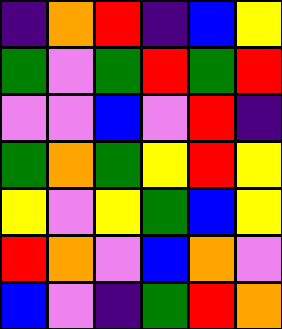[["indigo", "orange", "red", "indigo", "blue", "yellow"], ["green", "violet", "green", "red", "green", "red"], ["violet", "violet", "blue", "violet", "red", "indigo"], ["green", "orange", "green", "yellow", "red", "yellow"], ["yellow", "violet", "yellow", "green", "blue", "yellow"], ["red", "orange", "violet", "blue", "orange", "violet"], ["blue", "violet", "indigo", "green", "red", "orange"]]